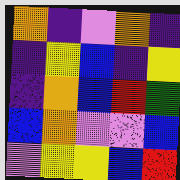[["orange", "indigo", "violet", "orange", "indigo"], ["indigo", "yellow", "blue", "indigo", "yellow"], ["indigo", "orange", "blue", "red", "green"], ["blue", "orange", "violet", "violet", "blue"], ["violet", "yellow", "yellow", "blue", "red"]]